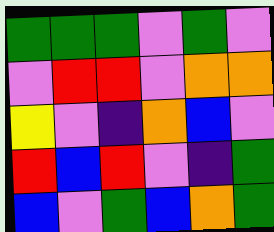[["green", "green", "green", "violet", "green", "violet"], ["violet", "red", "red", "violet", "orange", "orange"], ["yellow", "violet", "indigo", "orange", "blue", "violet"], ["red", "blue", "red", "violet", "indigo", "green"], ["blue", "violet", "green", "blue", "orange", "green"]]